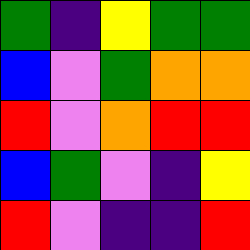[["green", "indigo", "yellow", "green", "green"], ["blue", "violet", "green", "orange", "orange"], ["red", "violet", "orange", "red", "red"], ["blue", "green", "violet", "indigo", "yellow"], ["red", "violet", "indigo", "indigo", "red"]]